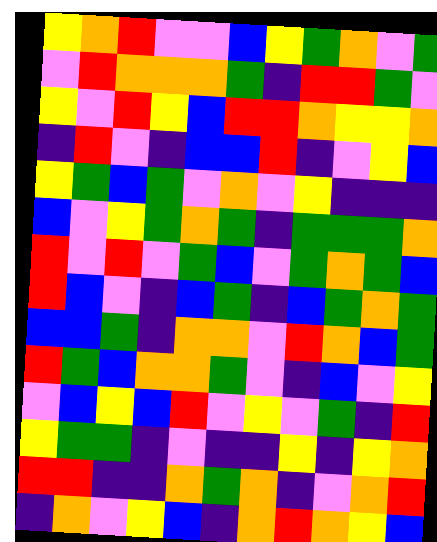[["yellow", "orange", "red", "violet", "violet", "blue", "yellow", "green", "orange", "violet", "green"], ["violet", "red", "orange", "orange", "orange", "green", "indigo", "red", "red", "green", "violet"], ["yellow", "violet", "red", "yellow", "blue", "red", "red", "orange", "yellow", "yellow", "orange"], ["indigo", "red", "violet", "indigo", "blue", "blue", "red", "indigo", "violet", "yellow", "blue"], ["yellow", "green", "blue", "green", "violet", "orange", "violet", "yellow", "indigo", "indigo", "indigo"], ["blue", "violet", "yellow", "green", "orange", "green", "indigo", "green", "green", "green", "orange"], ["red", "violet", "red", "violet", "green", "blue", "violet", "green", "orange", "green", "blue"], ["red", "blue", "violet", "indigo", "blue", "green", "indigo", "blue", "green", "orange", "green"], ["blue", "blue", "green", "indigo", "orange", "orange", "violet", "red", "orange", "blue", "green"], ["red", "green", "blue", "orange", "orange", "green", "violet", "indigo", "blue", "violet", "yellow"], ["violet", "blue", "yellow", "blue", "red", "violet", "yellow", "violet", "green", "indigo", "red"], ["yellow", "green", "green", "indigo", "violet", "indigo", "indigo", "yellow", "indigo", "yellow", "orange"], ["red", "red", "indigo", "indigo", "orange", "green", "orange", "indigo", "violet", "orange", "red"], ["indigo", "orange", "violet", "yellow", "blue", "indigo", "orange", "red", "orange", "yellow", "blue"]]